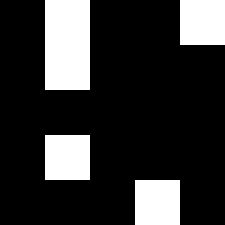[["black", "white", "black", "black", "white"], ["black", "white", "black", "black", "black"], ["black", "black", "black", "black", "black"], ["black", "white", "black", "black", "black"], ["black", "black", "black", "white", "black"]]